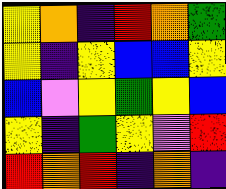[["yellow", "orange", "indigo", "red", "orange", "green"], ["yellow", "indigo", "yellow", "blue", "blue", "yellow"], ["blue", "violet", "yellow", "green", "yellow", "blue"], ["yellow", "indigo", "green", "yellow", "violet", "red"], ["red", "orange", "red", "indigo", "orange", "indigo"]]